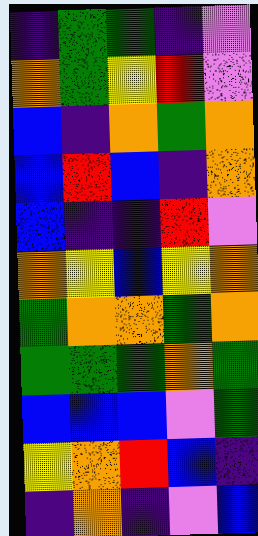[["indigo", "green", "green", "indigo", "violet"], ["orange", "green", "yellow", "red", "violet"], ["blue", "indigo", "orange", "green", "orange"], ["blue", "red", "blue", "indigo", "orange"], ["blue", "indigo", "indigo", "red", "violet"], ["orange", "yellow", "blue", "yellow", "orange"], ["green", "orange", "orange", "green", "orange"], ["green", "green", "green", "orange", "green"], ["blue", "blue", "blue", "violet", "green"], ["yellow", "orange", "red", "blue", "indigo"], ["indigo", "orange", "indigo", "violet", "blue"]]